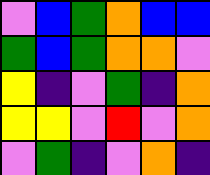[["violet", "blue", "green", "orange", "blue", "blue"], ["green", "blue", "green", "orange", "orange", "violet"], ["yellow", "indigo", "violet", "green", "indigo", "orange"], ["yellow", "yellow", "violet", "red", "violet", "orange"], ["violet", "green", "indigo", "violet", "orange", "indigo"]]